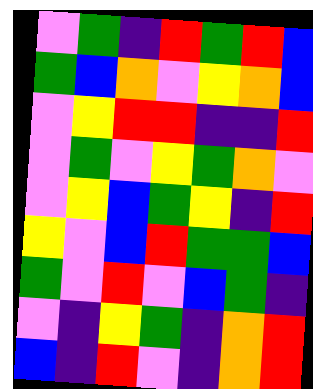[["violet", "green", "indigo", "red", "green", "red", "blue"], ["green", "blue", "orange", "violet", "yellow", "orange", "blue"], ["violet", "yellow", "red", "red", "indigo", "indigo", "red"], ["violet", "green", "violet", "yellow", "green", "orange", "violet"], ["violet", "yellow", "blue", "green", "yellow", "indigo", "red"], ["yellow", "violet", "blue", "red", "green", "green", "blue"], ["green", "violet", "red", "violet", "blue", "green", "indigo"], ["violet", "indigo", "yellow", "green", "indigo", "orange", "red"], ["blue", "indigo", "red", "violet", "indigo", "orange", "red"]]